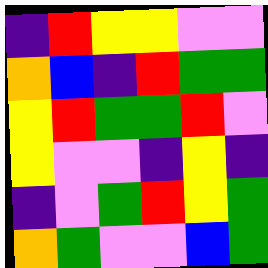[["indigo", "red", "yellow", "yellow", "violet", "violet"], ["orange", "blue", "indigo", "red", "green", "green"], ["yellow", "red", "green", "green", "red", "violet"], ["yellow", "violet", "violet", "indigo", "yellow", "indigo"], ["indigo", "violet", "green", "red", "yellow", "green"], ["orange", "green", "violet", "violet", "blue", "green"]]